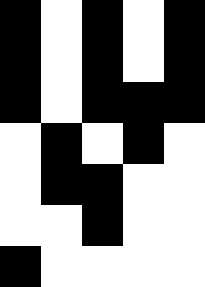[["black", "white", "black", "white", "black"], ["black", "white", "black", "white", "black"], ["black", "white", "black", "black", "black"], ["white", "black", "white", "black", "white"], ["white", "black", "black", "white", "white"], ["white", "white", "black", "white", "white"], ["black", "white", "white", "white", "white"]]